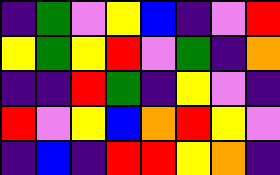[["indigo", "green", "violet", "yellow", "blue", "indigo", "violet", "red"], ["yellow", "green", "yellow", "red", "violet", "green", "indigo", "orange"], ["indigo", "indigo", "red", "green", "indigo", "yellow", "violet", "indigo"], ["red", "violet", "yellow", "blue", "orange", "red", "yellow", "violet"], ["indigo", "blue", "indigo", "red", "red", "yellow", "orange", "indigo"]]